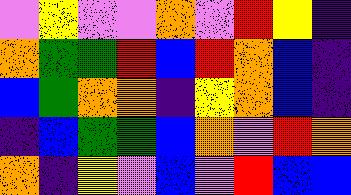[["violet", "yellow", "violet", "violet", "orange", "violet", "red", "yellow", "indigo"], ["orange", "green", "green", "red", "blue", "red", "orange", "blue", "indigo"], ["blue", "green", "orange", "orange", "indigo", "yellow", "orange", "blue", "indigo"], ["indigo", "blue", "green", "green", "blue", "orange", "violet", "red", "orange"], ["orange", "indigo", "yellow", "violet", "blue", "violet", "red", "blue", "blue"]]